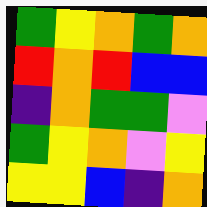[["green", "yellow", "orange", "green", "orange"], ["red", "orange", "red", "blue", "blue"], ["indigo", "orange", "green", "green", "violet"], ["green", "yellow", "orange", "violet", "yellow"], ["yellow", "yellow", "blue", "indigo", "orange"]]